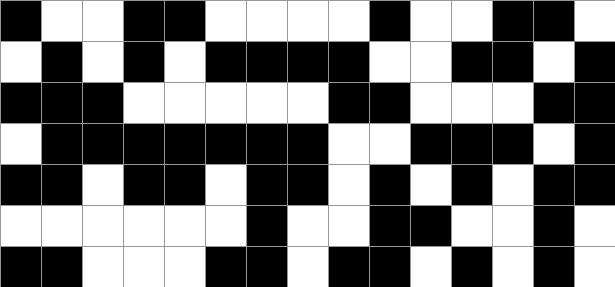[["black", "white", "white", "black", "black", "white", "white", "white", "white", "black", "white", "white", "black", "black", "white"], ["white", "black", "white", "black", "white", "black", "black", "black", "black", "white", "white", "black", "black", "white", "black"], ["black", "black", "black", "white", "white", "white", "white", "white", "black", "black", "white", "white", "white", "black", "black"], ["white", "black", "black", "black", "black", "black", "black", "black", "white", "white", "black", "black", "black", "white", "black"], ["black", "black", "white", "black", "black", "white", "black", "black", "white", "black", "white", "black", "white", "black", "black"], ["white", "white", "white", "white", "white", "white", "black", "white", "white", "black", "black", "white", "white", "black", "white"], ["black", "black", "white", "white", "white", "black", "black", "white", "black", "black", "white", "black", "white", "black", "white"]]